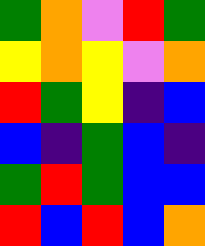[["green", "orange", "violet", "red", "green"], ["yellow", "orange", "yellow", "violet", "orange"], ["red", "green", "yellow", "indigo", "blue"], ["blue", "indigo", "green", "blue", "indigo"], ["green", "red", "green", "blue", "blue"], ["red", "blue", "red", "blue", "orange"]]